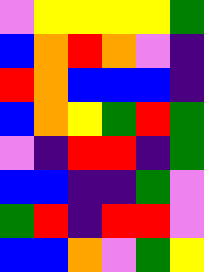[["violet", "yellow", "yellow", "yellow", "yellow", "green"], ["blue", "orange", "red", "orange", "violet", "indigo"], ["red", "orange", "blue", "blue", "blue", "indigo"], ["blue", "orange", "yellow", "green", "red", "green"], ["violet", "indigo", "red", "red", "indigo", "green"], ["blue", "blue", "indigo", "indigo", "green", "violet"], ["green", "red", "indigo", "red", "red", "violet"], ["blue", "blue", "orange", "violet", "green", "yellow"]]